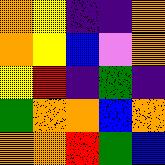[["orange", "yellow", "indigo", "indigo", "orange"], ["orange", "yellow", "blue", "violet", "orange"], ["yellow", "red", "indigo", "green", "indigo"], ["green", "orange", "orange", "blue", "orange"], ["orange", "orange", "red", "green", "blue"]]